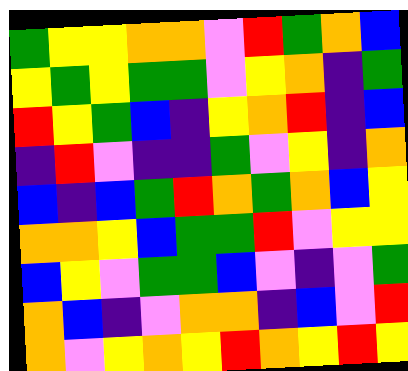[["green", "yellow", "yellow", "orange", "orange", "violet", "red", "green", "orange", "blue"], ["yellow", "green", "yellow", "green", "green", "violet", "yellow", "orange", "indigo", "green"], ["red", "yellow", "green", "blue", "indigo", "yellow", "orange", "red", "indigo", "blue"], ["indigo", "red", "violet", "indigo", "indigo", "green", "violet", "yellow", "indigo", "orange"], ["blue", "indigo", "blue", "green", "red", "orange", "green", "orange", "blue", "yellow"], ["orange", "orange", "yellow", "blue", "green", "green", "red", "violet", "yellow", "yellow"], ["blue", "yellow", "violet", "green", "green", "blue", "violet", "indigo", "violet", "green"], ["orange", "blue", "indigo", "violet", "orange", "orange", "indigo", "blue", "violet", "red"], ["orange", "violet", "yellow", "orange", "yellow", "red", "orange", "yellow", "red", "yellow"]]